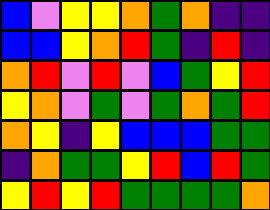[["blue", "violet", "yellow", "yellow", "orange", "green", "orange", "indigo", "indigo"], ["blue", "blue", "yellow", "orange", "red", "green", "indigo", "red", "indigo"], ["orange", "red", "violet", "red", "violet", "blue", "green", "yellow", "red"], ["yellow", "orange", "violet", "green", "violet", "green", "orange", "green", "red"], ["orange", "yellow", "indigo", "yellow", "blue", "blue", "blue", "green", "green"], ["indigo", "orange", "green", "green", "yellow", "red", "blue", "red", "green"], ["yellow", "red", "yellow", "red", "green", "green", "green", "green", "orange"]]